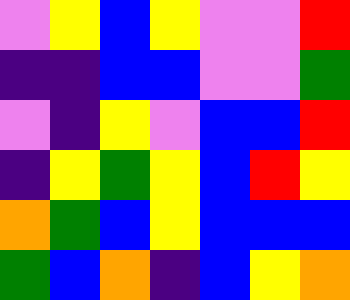[["violet", "yellow", "blue", "yellow", "violet", "violet", "red"], ["indigo", "indigo", "blue", "blue", "violet", "violet", "green"], ["violet", "indigo", "yellow", "violet", "blue", "blue", "red"], ["indigo", "yellow", "green", "yellow", "blue", "red", "yellow"], ["orange", "green", "blue", "yellow", "blue", "blue", "blue"], ["green", "blue", "orange", "indigo", "blue", "yellow", "orange"]]